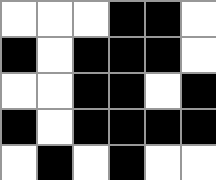[["white", "white", "white", "black", "black", "white"], ["black", "white", "black", "black", "black", "white"], ["white", "white", "black", "black", "white", "black"], ["black", "white", "black", "black", "black", "black"], ["white", "black", "white", "black", "white", "white"]]